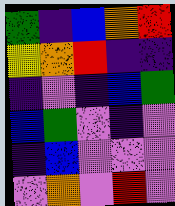[["green", "indigo", "blue", "orange", "red"], ["yellow", "orange", "red", "indigo", "indigo"], ["indigo", "violet", "indigo", "blue", "green"], ["blue", "green", "violet", "indigo", "violet"], ["indigo", "blue", "violet", "violet", "violet"], ["violet", "orange", "violet", "red", "violet"]]